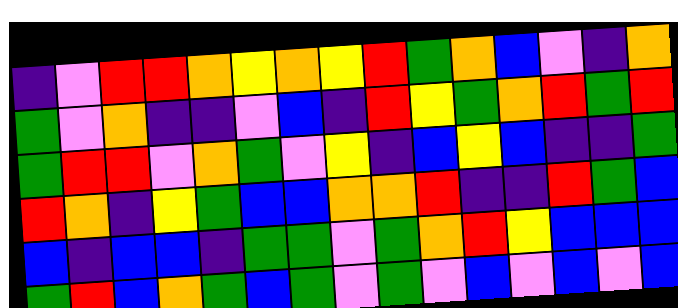[["indigo", "violet", "red", "red", "orange", "yellow", "orange", "yellow", "red", "green", "orange", "blue", "violet", "indigo", "orange"], ["green", "violet", "orange", "indigo", "indigo", "violet", "blue", "indigo", "red", "yellow", "green", "orange", "red", "green", "red"], ["green", "red", "red", "violet", "orange", "green", "violet", "yellow", "indigo", "blue", "yellow", "blue", "indigo", "indigo", "green"], ["red", "orange", "indigo", "yellow", "green", "blue", "blue", "orange", "orange", "red", "indigo", "indigo", "red", "green", "blue"], ["blue", "indigo", "blue", "blue", "indigo", "green", "green", "violet", "green", "orange", "red", "yellow", "blue", "blue", "blue"], ["green", "red", "blue", "orange", "green", "blue", "green", "violet", "green", "violet", "blue", "violet", "blue", "violet", "blue"]]